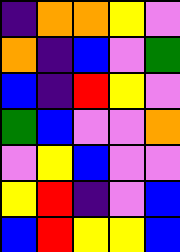[["indigo", "orange", "orange", "yellow", "violet"], ["orange", "indigo", "blue", "violet", "green"], ["blue", "indigo", "red", "yellow", "violet"], ["green", "blue", "violet", "violet", "orange"], ["violet", "yellow", "blue", "violet", "violet"], ["yellow", "red", "indigo", "violet", "blue"], ["blue", "red", "yellow", "yellow", "blue"]]